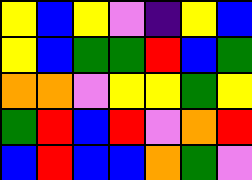[["yellow", "blue", "yellow", "violet", "indigo", "yellow", "blue"], ["yellow", "blue", "green", "green", "red", "blue", "green"], ["orange", "orange", "violet", "yellow", "yellow", "green", "yellow"], ["green", "red", "blue", "red", "violet", "orange", "red"], ["blue", "red", "blue", "blue", "orange", "green", "violet"]]